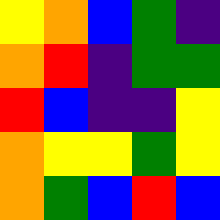[["yellow", "orange", "blue", "green", "indigo"], ["orange", "red", "indigo", "green", "green"], ["red", "blue", "indigo", "indigo", "yellow"], ["orange", "yellow", "yellow", "green", "yellow"], ["orange", "green", "blue", "red", "blue"]]